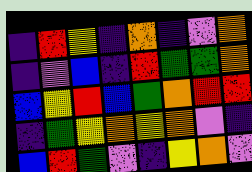[["indigo", "red", "yellow", "indigo", "orange", "indigo", "violet", "orange"], ["indigo", "violet", "blue", "indigo", "red", "green", "green", "orange"], ["blue", "yellow", "red", "blue", "green", "orange", "red", "red"], ["indigo", "green", "yellow", "orange", "yellow", "orange", "violet", "indigo"], ["blue", "red", "green", "violet", "indigo", "yellow", "orange", "violet"]]